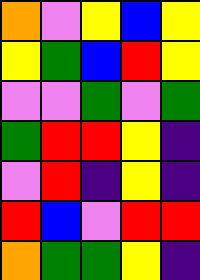[["orange", "violet", "yellow", "blue", "yellow"], ["yellow", "green", "blue", "red", "yellow"], ["violet", "violet", "green", "violet", "green"], ["green", "red", "red", "yellow", "indigo"], ["violet", "red", "indigo", "yellow", "indigo"], ["red", "blue", "violet", "red", "red"], ["orange", "green", "green", "yellow", "indigo"]]